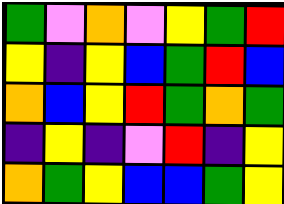[["green", "violet", "orange", "violet", "yellow", "green", "red"], ["yellow", "indigo", "yellow", "blue", "green", "red", "blue"], ["orange", "blue", "yellow", "red", "green", "orange", "green"], ["indigo", "yellow", "indigo", "violet", "red", "indigo", "yellow"], ["orange", "green", "yellow", "blue", "blue", "green", "yellow"]]